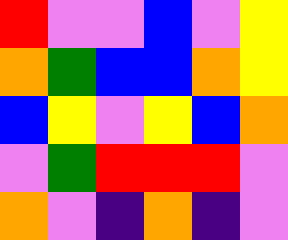[["red", "violet", "violet", "blue", "violet", "yellow"], ["orange", "green", "blue", "blue", "orange", "yellow"], ["blue", "yellow", "violet", "yellow", "blue", "orange"], ["violet", "green", "red", "red", "red", "violet"], ["orange", "violet", "indigo", "orange", "indigo", "violet"]]